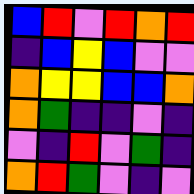[["blue", "red", "violet", "red", "orange", "red"], ["indigo", "blue", "yellow", "blue", "violet", "violet"], ["orange", "yellow", "yellow", "blue", "blue", "orange"], ["orange", "green", "indigo", "indigo", "violet", "indigo"], ["violet", "indigo", "red", "violet", "green", "indigo"], ["orange", "red", "green", "violet", "indigo", "violet"]]